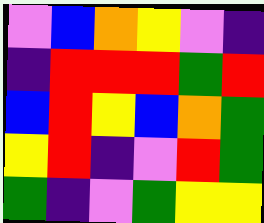[["violet", "blue", "orange", "yellow", "violet", "indigo"], ["indigo", "red", "red", "red", "green", "red"], ["blue", "red", "yellow", "blue", "orange", "green"], ["yellow", "red", "indigo", "violet", "red", "green"], ["green", "indigo", "violet", "green", "yellow", "yellow"]]